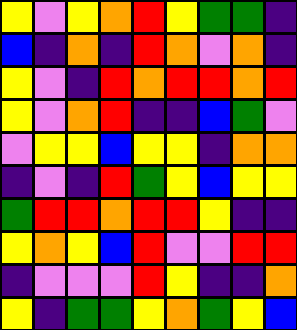[["yellow", "violet", "yellow", "orange", "red", "yellow", "green", "green", "indigo"], ["blue", "indigo", "orange", "indigo", "red", "orange", "violet", "orange", "indigo"], ["yellow", "violet", "indigo", "red", "orange", "red", "red", "orange", "red"], ["yellow", "violet", "orange", "red", "indigo", "indigo", "blue", "green", "violet"], ["violet", "yellow", "yellow", "blue", "yellow", "yellow", "indigo", "orange", "orange"], ["indigo", "violet", "indigo", "red", "green", "yellow", "blue", "yellow", "yellow"], ["green", "red", "red", "orange", "red", "red", "yellow", "indigo", "indigo"], ["yellow", "orange", "yellow", "blue", "red", "violet", "violet", "red", "red"], ["indigo", "violet", "violet", "violet", "red", "yellow", "indigo", "indigo", "orange"], ["yellow", "indigo", "green", "green", "yellow", "orange", "green", "yellow", "blue"]]